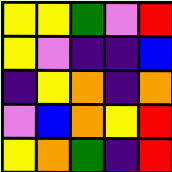[["yellow", "yellow", "green", "violet", "red"], ["yellow", "violet", "indigo", "indigo", "blue"], ["indigo", "yellow", "orange", "indigo", "orange"], ["violet", "blue", "orange", "yellow", "red"], ["yellow", "orange", "green", "indigo", "red"]]